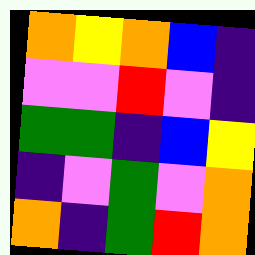[["orange", "yellow", "orange", "blue", "indigo"], ["violet", "violet", "red", "violet", "indigo"], ["green", "green", "indigo", "blue", "yellow"], ["indigo", "violet", "green", "violet", "orange"], ["orange", "indigo", "green", "red", "orange"]]